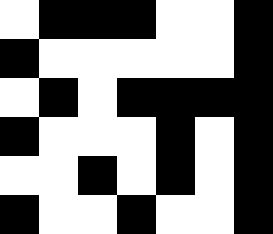[["white", "black", "black", "black", "white", "white", "black"], ["black", "white", "white", "white", "white", "white", "black"], ["white", "black", "white", "black", "black", "black", "black"], ["black", "white", "white", "white", "black", "white", "black"], ["white", "white", "black", "white", "black", "white", "black"], ["black", "white", "white", "black", "white", "white", "black"]]